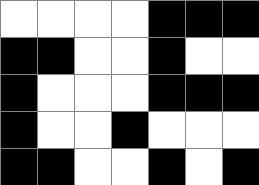[["white", "white", "white", "white", "black", "black", "black"], ["black", "black", "white", "white", "black", "white", "white"], ["black", "white", "white", "white", "black", "black", "black"], ["black", "white", "white", "black", "white", "white", "white"], ["black", "black", "white", "white", "black", "white", "black"]]